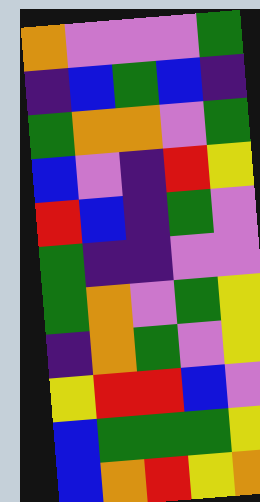[["orange", "violet", "violet", "violet", "green"], ["indigo", "blue", "green", "blue", "indigo"], ["green", "orange", "orange", "violet", "green"], ["blue", "violet", "indigo", "red", "yellow"], ["red", "blue", "indigo", "green", "violet"], ["green", "indigo", "indigo", "violet", "violet"], ["green", "orange", "violet", "green", "yellow"], ["indigo", "orange", "green", "violet", "yellow"], ["yellow", "red", "red", "blue", "violet"], ["blue", "green", "green", "green", "yellow"], ["blue", "orange", "red", "yellow", "orange"]]